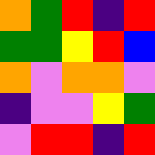[["orange", "green", "red", "indigo", "red"], ["green", "green", "yellow", "red", "blue"], ["orange", "violet", "orange", "orange", "violet"], ["indigo", "violet", "violet", "yellow", "green"], ["violet", "red", "red", "indigo", "red"]]